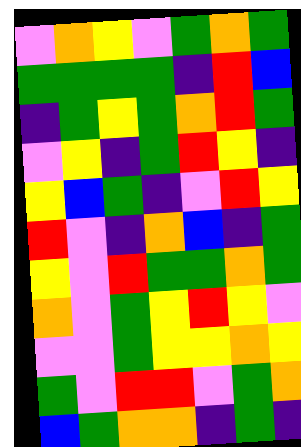[["violet", "orange", "yellow", "violet", "green", "orange", "green"], ["green", "green", "green", "green", "indigo", "red", "blue"], ["indigo", "green", "yellow", "green", "orange", "red", "green"], ["violet", "yellow", "indigo", "green", "red", "yellow", "indigo"], ["yellow", "blue", "green", "indigo", "violet", "red", "yellow"], ["red", "violet", "indigo", "orange", "blue", "indigo", "green"], ["yellow", "violet", "red", "green", "green", "orange", "green"], ["orange", "violet", "green", "yellow", "red", "yellow", "violet"], ["violet", "violet", "green", "yellow", "yellow", "orange", "yellow"], ["green", "violet", "red", "red", "violet", "green", "orange"], ["blue", "green", "orange", "orange", "indigo", "green", "indigo"]]